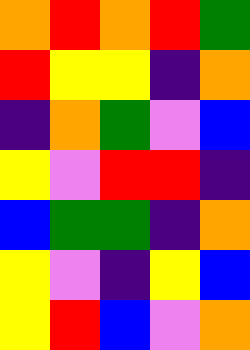[["orange", "red", "orange", "red", "green"], ["red", "yellow", "yellow", "indigo", "orange"], ["indigo", "orange", "green", "violet", "blue"], ["yellow", "violet", "red", "red", "indigo"], ["blue", "green", "green", "indigo", "orange"], ["yellow", "violet", "indigo", "yellow", "blue"], ["yellow", "red", "blue", "violet", "orange"]]